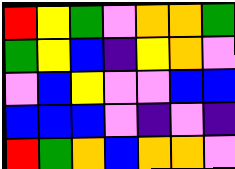[["red", "yellow", "green", "violet", "orange", "orange", "green"], ["green", "yellow", "blue", "indigo", "yellow", "orange", "violet"], ["violet", "blue", "yellow", "violet", "violet", "blue", "blue"], ["blue", "blue", "blue", "violet", "indigo", "violet", "indigo"], ["red", "green", "orange", "blue", "orange", "orange", "violet"]]